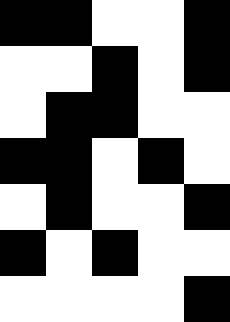[["black", "black", "white", "white", "black"], ["white", "white", "black", "white", "black"], ["white", "black", "black", "white", "white"], ["black", "black", "white", "black", "white"], ["white", "black", "white", "white", "black"], ["black", "white", "black", "white", "white"], ["white", "white", "white", "white", "black"]]